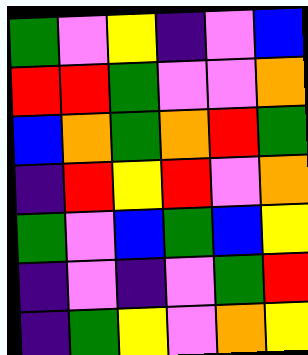[["green", "violet", "yellow", "indigo", "violet", "blue"], ["red", "red", "green", "violet", "violet", "orange"], ["blue", "orange", "green", "orange", "red", "green"], ["indigo", "red", "yellow", "red", "violet", "orange"], ["green", "violet", "blue", "green", "blue", "yellow"], ["indigo", "violet", "indigo", "violet", "green", "red"], ["indigo", "green", "yellow", "violet", "orange", "yellow"]]